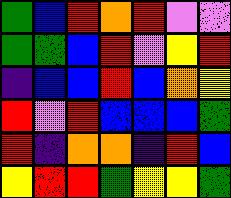[["green", "blue", "red", "orange", "red", "violet", "violet"], ["green", "green", "blue", "red", "violet", "yellow", "red"], ["indigo", "blue", "blue", "red", "blue", "orange", "yellow"], ["red", "violet", "red", "blue", "blue", "blue", "green"], ["red", "indigo", "orange", "orange", "indigo", "red", "blue"], ["yellow", "red", "red", "green", "yellow", "yellow", "green"]]